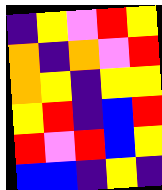[["indigo", "yellow", "violet", "red", "yellow"], ["orange", "indigo", "orange", "violet", "red"], ["orange", "yellow", "indigo", "yellow", "yellow"], ["yellow", "red", "indigo", "blue", "red"], ["red", "violet", "red", "blue", "yellow"], ["blue", "blue", "indigo", "yellow", "indigo"]]